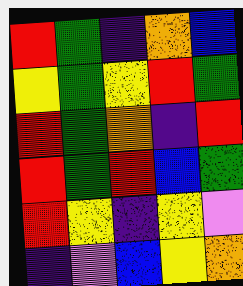[["red", "green", "indigo", "orange", "blue"], ["yellow", "green", "yellow", "red", "green"], ["red", "green", "orange", "indigo", "red"], ["red", "green", "red", "blue", "green"], ["red", "yellow", "indigo", "yellow", "violet"], ["indigo", "violet", "blue", "yellow", "orange"]]